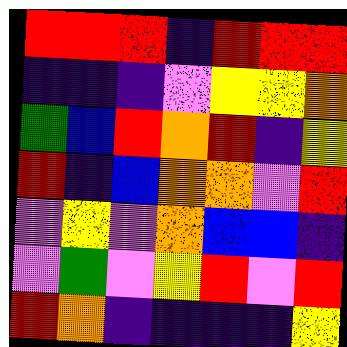[["red", "red", "red", "indigo", "red", "red", "red"], ["indigo", "indigo", "indigo", "violet", "yellow", "yellow", "orange"], ["green", "blue", "red", "orange", "red", "indigo", "yellow"], ["red", "indigo", "blue", "orange", "orange", "violet", "red"], ["violet", "yellow", "violet", "orange", "blue", "blue", "indigo"], ["violet", "green", "violet", "yellow", "red", "violet", "red"], ["red", "orange", "indigo", "indigo", "indigo", "indigo", "yellow"]]